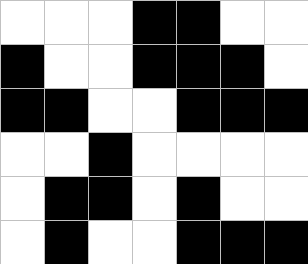[["white", "white", "white", "black", "black", "white", "white"], ["black", "white", "white", "black", "black", "black", "white"], ["black", "black", "white", "white", "black", "black", "black"], ["white", "white", "black", "white", "white", "white", "white"], ["white", "black", "black", "white", "black", "white", "white"], ["white", "black", "white", "white", "black", "black", "black"]]